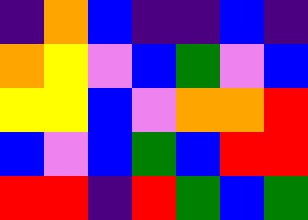[["indigo", "orange", "blue", "indigo", "indigo", "blue", "indigo"], ["orange", "yellow", "violet", "blue", "green", "violet", "blue"], ["yellow", "yellow", "blue", "violet", "orange", "orange", "red"], ["blue", "violet", "blue", "green", "blue", "red", "red"], ["red", "red", "indigo", "red", "green", "blue", "green"]]